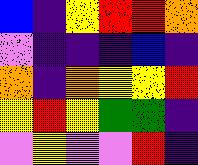[["blue", "indigo", "yellow", "red", "red", "orange"], ["violet", "indigo", "indigo", "indigo", "blue", "indigo"], ["orange", "indigo", "orange", "yellow", "yellow", "red"], ["yellow", "red", "yellow", "green", "green", "indigo"], ["violet", "yellow", "violet", "violet", "red", "indigo"]]